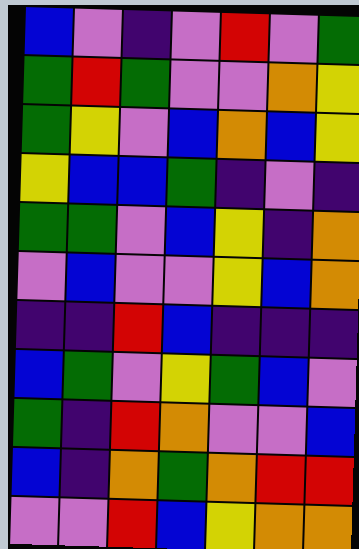[["blue", "violet", "indigo", "violet", "red", "violet", "green"], ["green", "red", "green", "violet", "violet", "orange", "yellow"], ["green", "yellow", "violet", "blue", "orange", "blue", "yellow"], ["yellow", "blue", "blue", "green", "indigo", "violet", "indigo"], ["green", "green", "violet", "blue", "yellow", "indigo", "orange"], ["violet", "blue", "violet", "violet", "yellow", "blue", "orange"], ["indigo", "indigo", "red", "blue", "indigo", "indigo", "indigo"], ["blue", "green", "violet", "yellow", "green", "blue", "violet"], ["green", "indigo", "red", "orange", "violet", "violet", "blue"], ["blue", "indigo", "orange", "green", "orange", "red", "red"], ["violet", "violet", "red", "blue", "yellow", "orange", "orange"]]